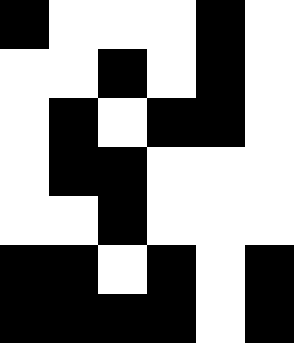[["black", "white", "white", "white", "black", "white"], ["white", "white", "black", "white", "black", "white"], ["white", "black", "white", "black", "black", "white"], ["white", "black", "black", "white", "white", "white"], ["white", "white", "black", "white", "white", "white"], ["black", "black", "white", "black", "white", "black"], ["black", "black", "black", "black", "white", "black"]]